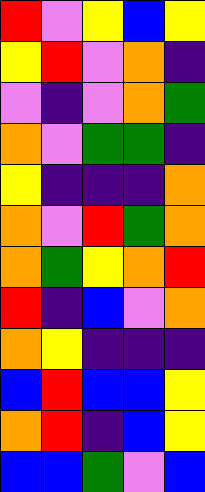[["red", "violet", "yellow", "blue", "yellow"], ["yellow", "red", "violet", "orange", "indigo"], ["violet", "indigo", "violet", "orange", "green"], ["orange", "violet", "green", "green", "indigo"], ["yellow", "indigo", "indigo", "indigo", "orange"], ["orange", "violet", "red", "green", "orange"], ["orange", "green", "yellow", "orange", "red"], ["red", "indigo", "blue", "violet", "orange"], ["orange", "yellow", "indigo", "indigo", "indigo"], ["blue", "red", "blue", "blue", "yellow"], ["orange", "red", "indigo", "blue", "yellow"], ["blue", "blue", "green", "violet", "blue"]]